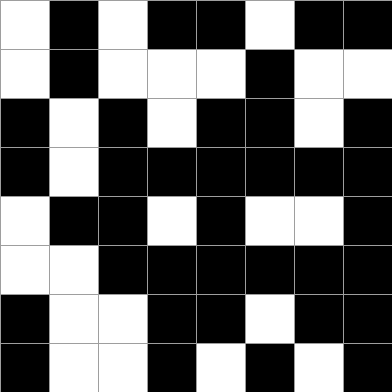[["white", "black", "white", "black", "black", "white", "black", "black"], ["white", "black", "white", "white", "white", "black", "white", "white"], ["black", "white", "black", "white", "black", "black", "white", "black"], ["black", "white", "black", "black", "black", "black", "black", "black"], ["white", "black", "black", "white", "black", "white", "white", "black"], ["white", "white", "black", "black", "black", "black", "black", "black"], ["black", "white", "white", "black", "black", "white", "black", "black"], ["black", "white", "white", "black", "white", "black", "white", "black"]]